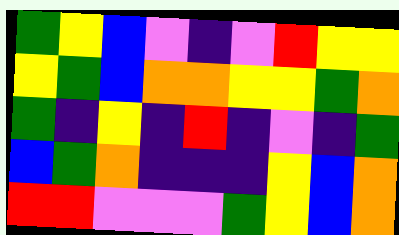[["green", "yellow", "blue", "violet", "indigo", "violet", "red", "yellow", "yellow"], ["yellow", "green", "blue", "orange", "orange", "yellow", "yellow", "green", "orange"], ["green", "indigo", "yellow", "indigo", "red", "indigo", "violet", "indigo", "green"], ["blue", "green", "orange", "indigo", "indigo", "indigo", "yellow", "blue", "orange"], ["red", "red", "violet", "violet", "violet", "green", "yellow", "blue", "orange"]]